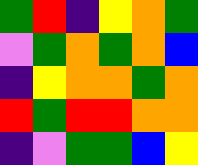[["green", "red", "indigo", "yellow", "orange", "green"], ["violet", "green", "orange", "green", "orange", "blue"], ["indigo", "yellow", "orange", "orange", "green", "orange"], ["red", "green", "red", "red", "orange", "orange"], ["indigo", "violet", "green", "green", "blue", "yellow"]]